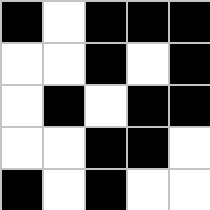[["black", "white", "black", "black", "black"], ["white", "white", "black", "white", "black"], ["white", "black", "white", "black", "black"], ["white", "white", "black", "black", "white"], ["black", "white", "black", "white", "white"]]